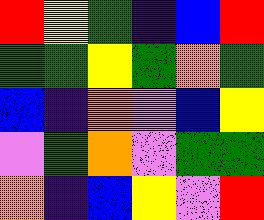[["red", "yellow", "green", "indigo", "blue", "red"], ["green", "green", "yellow", "green", "orange", "green"], ["blue", "indigo", "orange", "violet", "blue", "yellow"], ["violet", "green", "orange", "violet", "green", "green"], ["orange", "indigo", "blue", "yellow", "violet", "red"]]